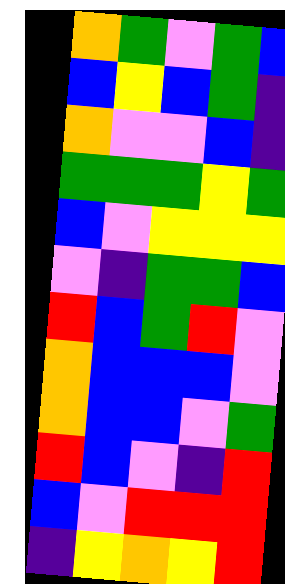[["orange", "green", "violet", "green", "blue"], ["blue", "yellow", "blue", "green", "indigo"], ["orange", "violet", "violet", "blue", "indigo"], ["green", "green", "green", "yellow", "green"], ["blue", "violet", "yellow", "yellow", "yellow"], ["violet", "indigo", "green", "green", "blue"], ["red", "blue", "green", "red", "violet"], ["orange", "blue", "blue", "blue", "violet"], ["orange", "blue", "blue", "violet", "green"], ["red", "blue", "violet", "indigo", "red"], ["blue", "violet", "red", "red", "red"], ["indigo", "yellow", "orange", "yellow", "red"]]